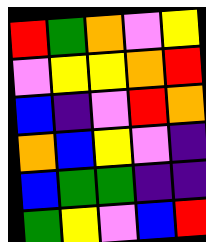[["red", "green", "orange", "violet", "yellow"], ["violet", "yellow", "yellow", "orange", "red"], ["blue", "indigo", "violet", "red", "orange"], ["orange", "blue", "yellow", "violet", "indigo"], ["blue", "green", "green", "indigo", "indigo"], ["green", "yellow", "violet", "blue", "red"]]